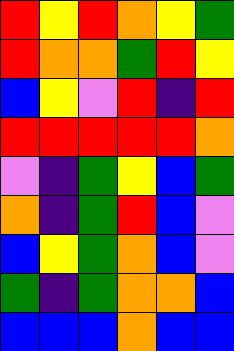[["red", "yellow", "red", "orange", "yellow", "green"], ["red", "orange", "orange", "green", "red", "yellow"], ["blue", "yellow", "violet", "red", "indigo", "red"], ["red", "red", "red", "red", "red", "orange"], ["violet", "indigo", "green", "yellow", "blue", "green"], ["orange", "indigo", "green", "red", "blue", "violet"], ["blue", "yellow", "green", "orange", "blue", "violet"], ["green", "indigo", "green", "orange", "orange", "blue"], ["blue", "blue", "blue", "orange", "blue", "blue"]]